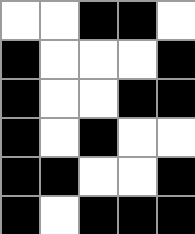[["white", "white", "black", "black", "white"], ["black", "white", "white", "white", "black"], ["black", "white", "white", "black", "black"], ["black", "white", "black", "white", "white"], ["black", "black", "white", "white", "black"], ["black", "white", "black", "black", "black"]]